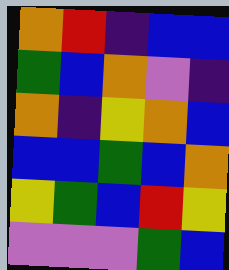[["orange", "red", "indigo", "blue", "blue"], ["green", "blue", "orange", "violet", "indigo"], ["orange", "indigo", "yellow", "orange", "blue"], ["blue", "blue", "green", "blue", "orange"], ["yellow", "green", "blue", "red", "yellow"], ["violet", "violet", "violet", "green", "blue"]]